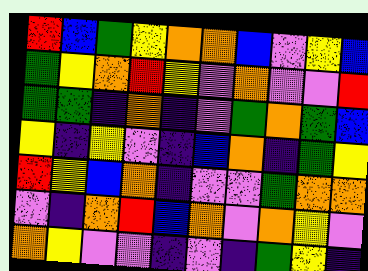[["red", "blue", "green", "yellow", "orange", "orange", "blue", "violet", "yellow", "blue"], ["green", "yellow", "orange", "red", "yellow", "violet", "orange", "violet", "violet", "red"], ["green", "green", "indigo", "orange", "indigo", "violet", "green", "orange", "green", "blue"], ["yellow", "indigo", "yellow", "violet", "indigo", "blue", "orange", "indigo", "green", "yellow"], ["red", "yellow", "blue", "orange", "indigo", "violet", "violet", "green", "orange", "orange"], ["violet", "indigo", "orange", "red", "blue", "orange", "violet", "orange", "yellow", "violet"], ["orange", "yellow", "violet", "violet", "indigo", "violet", "indigo", "green", "yellow", "indigo"]]